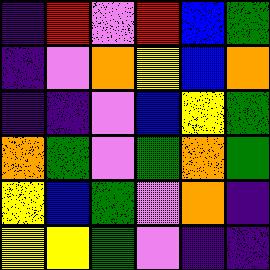[["indigo", "red", "violet", "red", "blue", "green"], ["indigo", "violet", "orange", "yellow", "blue", "orange"], ["indigo", "indigo", "violet", "blue", "yellow", "green"], ["orange", "green", "violet", "green", "orange", "green"], ["yellow", "blue", "green", "violet", "orange", "indigo"], ["yellow", "yellow", "green", "violet", "indigo", "indigo"]]